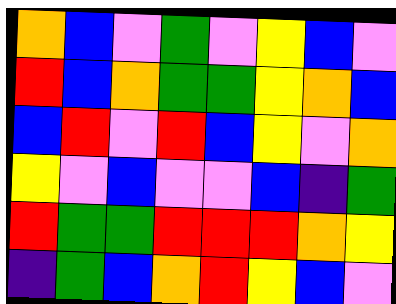[["orange", "blue", "violet", "green", "violet", "yellow", "blue", "violet"], ["red", "blue", "orange", "green", "green", "yellow", "orange", "blue"], ["blue", "red", "violet", "red", "blue", "yellow", "violet", "orange"], ["yellow", "violet", "blue", "violet", "violet", "blue", "indigo", "green"], ["red", "green", "green", "red", "red", "red", "orange", "yellow"], ["indigo", "green", "blue", "orange", "red", "yellow", "blue", "violet"]]